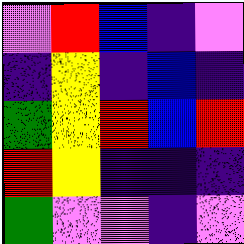[["violet", "red", "blue", "indigo", "violet"], ["indigo", "yellow", "indigo", "blue", "indigo"], ["green", "yellow", "red", "blue", "red"], ["red", "yellow", "indigo", "indigo", "indigo"], ["green", "violet", "violet", "indigo", "violet"]]